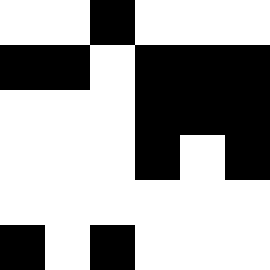[["white", "white", "black", "white", "white", "white"], ["black", "black", "white", "black", "black", "black"], ["white", "white", "white", "black", "black", "black"], ["white", "white", "white", "black", "white", "black"], ["white", "white", "white", "white", "white", "white"], ["black", "white", "black", "white", "white", "white"]]